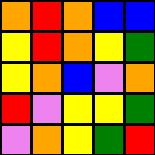[["orange", "red", "orange", "blue", "blue"], ["yellow", "red", "orange", "yellow", "green"], ["yellow", "orange", "blue", "violet", "orange"], ["red", "violet", "yellow", "yellow", "green"], ["violet", "orange", "yellow", "green", "red"]]